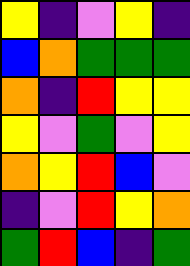[["yellow", "indigo", "violet", "yellow", "indigo"], ["blue", "orange", "green", "green", "green"], ["orange", "indigo", "red", "yellow", "yellow"], ["yellow", "violet", "green", "violet", "yellow"], ["orange", "yellow", "red", "blue", "violet"], ["indigo", "violet", "red", "yellow", "orange"], ["green", "red", "blue", "indigo", "green"]]